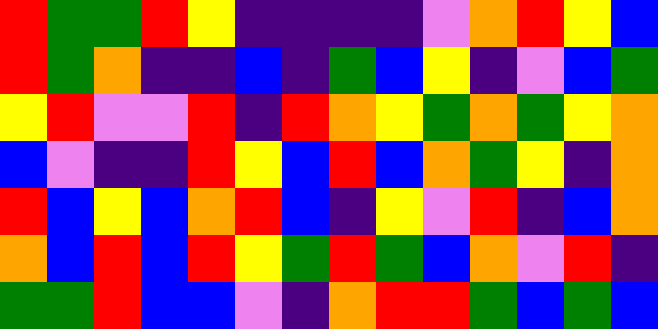[["red", "green", "green", "red", "yellow", "indigo", "indigo", "indigo", "indigo", "violet", "orange", "red", "yellow", "blue"], ["red", "green", "orange", "indigo", "indigo", "blue", "indigo", "green", "blue", "yellow", "indigo", "violet", "blue", "green"], ["yellow", "red", "violet", "violet", "red", "indigo", "red", "orange", "yellow", "green", "orange", "green", "yellow", "orange"], ["blue", "violet", "indigo", "indigo", "red", "yellow", "blue", "red", "blue", "orange", "green", "yellow", "indigo", "orange"], ["red", "blue", "yellow", "blue", "orange", "red", "blue", "indigo", "yellow", "violet", "red", "indigo", "blue", "orange"], ["orange", "blue", "red", "blue", "red", "yellow", "green", "red", "green", "blue", "orange", "violet", "red", "indigo"], ["green", "green", "red", "blue", "blue", "violet", "indigo", "orange", "red", "red", "green", "blue", "green", "blue"]]